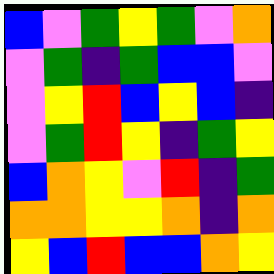[["blue", "violet", "green", "yellow", "green", "violet", "orange"], ["violet", "green", "indigo", "green", "blue", "blue", "violet"], ["violet", "yellow", "red", "blue", "yellow", "blue", "indigo"], ["violet", "green", "red", "yellow", "indigo", "green", "yellow"], ["blue", "orange", "yellow", "violet", "red", "indigo", "green"], ["orange", "orange", "yellow", "yellow", "orange", "indigo", "orange"], ["yellow", "blue", "red", "blue", "blue", "orange", "yellow"]]